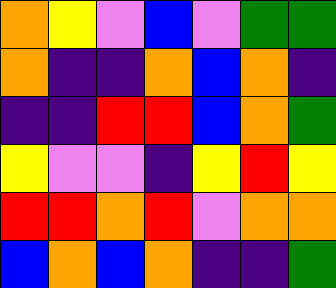[["orange", "yellow", "violet", "blue", "violet", "green", "green"], ["orange", "indigo", "indigo", "orange", "blue", "orange", "indigo"], ["indigo", "indigo", "red", "red", "blue", "orange", "green"], ["yellow", "violet", "violet", "indigo", "yellow", "red", "yellow"], ["red", "red", "orange", "red", "violet", "orange", "orange"], ["blue", "orange", "blue", "orange", "indigo", "indigo", "green"]]